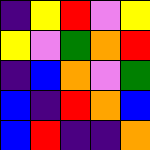[["indigo", "yellow", "red", "violet", "yellow"], ["yellow", "violet", "green", "orange", "red"], ["indigo", "blue", "orange", "violet", "green"], ["blue", "indigo", "red", "orange", "blue"], ["blue", "red", "indigo", "indigo", "orange"]]